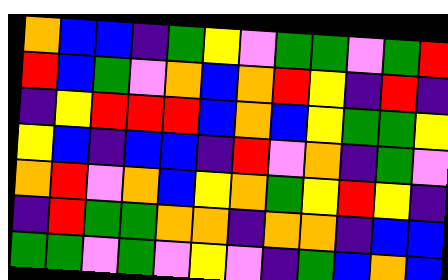[["orange", "blue", "blue", "indigo", "green", "yellow", "violet", "green", "green", "violet", "green", "red"], ["red", "blue", "green", "violet", "orange", "blue", "orange", "red", "yellow", "indigo", "red", "indigo"], ["indigo", "yellow", "red", "red", "red", "blue", "orange", "blue", "yellow", "green", "green", "yellow"], ["yellow", "blue", "indigo", "blue", "blue", "indigo", "red", "violet", "orange", "indigo", "green", "violet"], ["orange", "red", "violet", "orange", "blue", "yellow", "orange", "green", "yellow", "red", "yellow", "indigo"], ["indigo", "red", "green", "green", "orange", "orange", "indigo", "orange", "orange", "indigo", "blue", "blue"], ["green", "green", "violet", "green", "violet", "yellow", "violet", "indigo", "green", "blue", "orange", "blue"]]